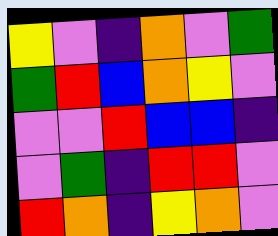[["yellow", "violet", "indigo", "orange", "violet", "green"], ["green", "red", "blue", "orange", "yellow", "violet"], ["violet", "violet", "red", "blue", "blue", "indigo"], ["violet", "green", "indigo", "red", "red", "violet"], ["red", "orange", "indigo", "yellow", "orange", "violet"]]